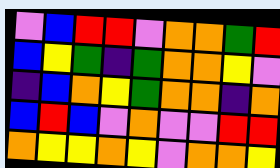[["violet", "blue", "red", "red", "violet", "orange", "orange", "green", "red"], ["blue", "yellow", "green", "indigo", "green", "orange", "orange", "yellow", "violet"], ["indigo", "blue", "orange", "yellow", "green", "orange", "orange", "indigo", "orange"], ["blue", "red", "blue", "violet", "orange", "violet", "violet", "red", "red"], ["orange", "yellow", "yellow", "orange", "yellow", "violet", "orange", "orange", "yellow"]]